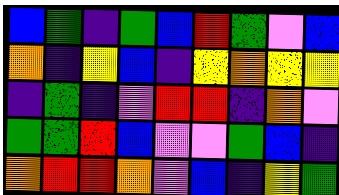[["blue", "green", "indigo", "green", "blue", "red", "green", "violet", "blue"], ["orange", "indigo", "yellow", "blue", "indigo", "yellow", "orange", "yellow", "yellow"], ["indigo", "green", "indigo", "violet", "red", "red", "indigo", "orange", "violet"], ["green", "green", "red", "blue", "violet", "violet", "green", "blue", "indigo"], ["orange", "red", "red", "orange", "violet", "blue", "indigo", "yellow", "green"]]